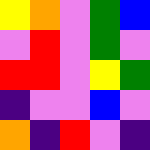[["yellow", "orange", "violet", "green", "blue"], ["violet", "red", "violet", "green", "violet"], ["red", "red", "violet", "yellow", "green"], ["indigo", "violet", "violet", "blue", "violet"], ["orange", "indigo", "red", "violet", "indigo"]]